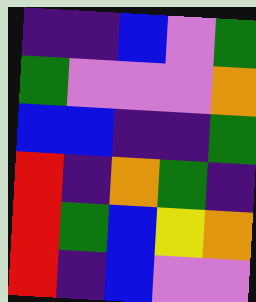[["indigo", "indigo", "blue", "violet", "green"], ["green", "violet", "violet", "violet", "orange"], ["blue", "blue", "indigo", "indigo", "green"], ["red", "indigo", "orange", "green", "indigo"], ["red", "green", "blue", "yellow", "orange"], ["red", "indigo", "blue", "violet", "violet"]]